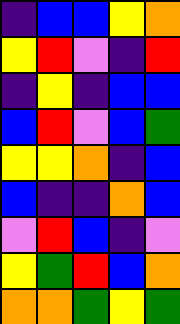[["indigo", "blue", "blue", "yellow", "orange"], ["yellow", "red", "violet", "indigo", "red"], ["indigo", "yellow", "indigo", "blue", "blue"], ["blue", "red", "violet", "blue", "green"], ["yellow", "yellow", "orange", "indigo", "blue"], ["blue", "indigo", "indigo", "orange", "blue"], ["violet", "red", "blue", "indigo", "violet"], ["yellow", "green", "red", "blue", "orange"], ["orange", "orange", "green", "yellow", "green"]]